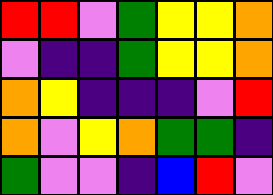[["red", "red", "violet", "green", "yellow", "yellow", "orange"], ["violet", "indigo", "indigo", "green", "yellow", "yellow", "orange"], ["orange", "yellow", "indigo", "indigo", "indigo", "violet", "red"], ["orange", "violet", "yellow", "orange", "green", "green", "indigo"], ["green", "violet", "violet", "indigo", "blue", "red", "violet"]]